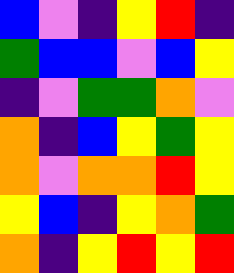[["blue", "violet", "indigo", "yellow", "red", "indigo"], ["green", "blue", "blue", "violet", "blue", "yellow"], ["indigo", "violet", "green", "green", "orange", "violet"], ["orange", "indigo", "blue", "yellow", "green", "yellow"], ["orange", "violet", "orange", "orange", "red", "yellow"], ["yellow", "blue", "indigo", "yellow", "orange", "green"], ["orange", "indigo", "yellow", "red", "yellow", "red"]]